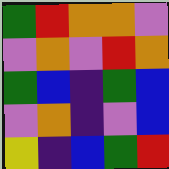[["green", "red", "orange", "orange", "violet"], ["violet", "orange", "violet", "red", "orange"], ["green", "blue", "indigo", "green", "blue"], ["violet", "orange", "indigo", "violet", "blue"], ["yellow", "indigo", "blue", "green", "red"]]